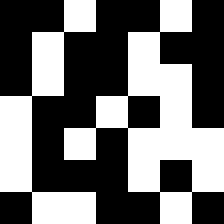[["black", "black", "white", "black", "black", "white", "black"], ["black", "white", "black", "black", "white", "black", "black"], ["black", "white", "black", "black", "white", "white", "black"], ["white", "black", "black", "white", "black", "white", "black"], ["white", "black", "white", "black", "white", "white", "white"], ["white", "black", "black", "black", "white", "black", "white"], ["black", "white", "white", "black", "black", "white", "black"]]